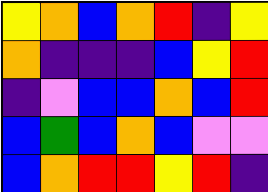[["yellow", "orange", "blue", "orange", "red", "indigo", "yellow"], ["orange", "indigo", "indigo", "indigo", "blue", "yellow", "red"], ["indigo", "violet", "blue", "blue", "orange", "blue", "red"], ["blue", "green", "blue", "orange", "blue", "violet", "violet"], ["blue", "orange", "red", "red", "yellow", "red", "indigo"]]